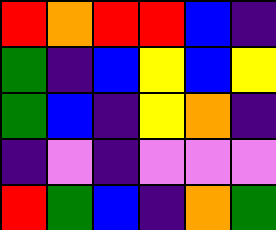[["red", "orange", "red", "red", "blue", "indigo"], ["green", "indigo", "blue", "yellow", "blue", "yellow"], ["green", "blue", "indigo", "yellow", "orange", "indigo"], ["indigo", "violet", "indigo", "violet", "violet", "violet"], ["red", "green", "blue", "indigo", "orange", "green"]]